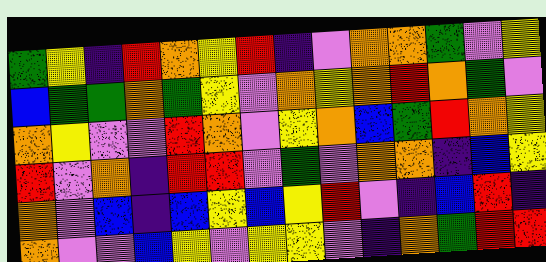[["green", "yellow", "indigo", "red", "orange", "yellow", "red", "indigo", "violet", "orange", "orange", "green", "violet", "yellow"], ["blue", "green", "green", "orange", "green", "yellow", "violet", "orange", "yellow", "orange", "red", "orange", "green", "violet"], ["orange", "yellow", "violet", "violet", "red", "orange", "violet", "yellow", "orange", "blue", "green", "red", "orange", "yellow"], ["red", "violet", "orange", "indigo", "red", "red", "violet", "green", "violet", "orange", "orange", "indigo", "blue", "yellow"], ["orange", "violet", "blue", "indigo", "blue", "yellow", "blue", "yellow", "red", "violet", "indigo", "blue", "red", "indigo"], ["orange", "violet", "violet", "blue", "yellow", "violet", "yellow", "yellow", "violet", "indigo", "orange", "green", "red", "red"]]